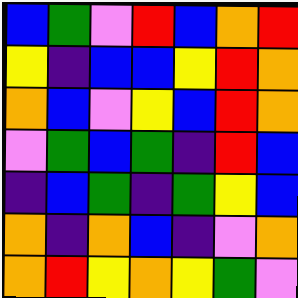[["blue", "green", "violet", "red", "blue", "orange", "red"], ["yellow", "indigo", "blue", "blue", "yellow", "red", "orange"], ["orange", "blue", "violet", "yellow", "blue", "red", "orange"], ["violet", "green", "blue", "green", "indigo", "red", "blue"], ["indigo", "blue", "green", "indigo", "green", "yellow", "blue"], ["orange", "indigo", "orange", "blue", "indigo", "violet", "orange"], ["orange", "red", "yellow", "orange", "yellow", "green", "violet"]]